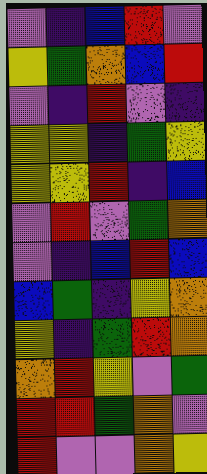[["violet", "indigo", "blue", "red", "violet"], ["yellow", "green", "orange", "blue", "red"], ["violet", "indigo", "red", "violet", "indigo"], ["yellow", "yellow", "indigo", "green", "yellow"], ["yellow", "yellow", "red", "indigo", "blue"], ["violet", "red", "violet", "green", "orange"], ["violet", "indigo", "blue", "red", "blue"], ["blue", "green", "indigo", "yellow", "orange"], ["yellow", "indigo", "green", "red", "orange"], ["orange", "red", "yellow", "violet", "green"], ["red", "red", "green", "orange", "violet"], ["red", "violet", "violet", "orange", "yellow"]]